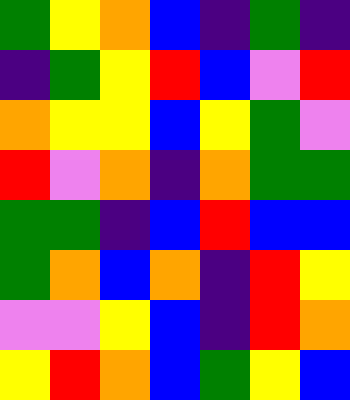[["green", "yellow", "orange", "blue", "indigo", "green", "indigo"], ["indigo", "green", "yellow", "red", "blue", "violet", "red"], ["orange", "yellow", "yellow", "blue", "yellow", "green", "violet"], ["red", "violet", "orange", "indigo", "orange", "green", "green"], ["green", "green", "indigo", "blue", "red", "blue", "blue"], ["green", "orange", "blue", "orange", "indigo", "red", "yellow"], ["violet", "violet", "yellow", "blue", "indigo", "red", "orange"], ["yellow", "red", "orange", "blue", "green", "yellow", "blue"]]